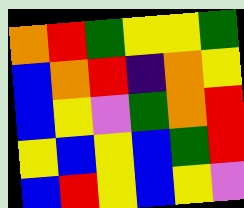[["orange", "red", "green", "yellow", "yellow", "green"], ["blue", "orange", "red", "indigo", "orange", "yellow"], ["blue", "yellow", "violet", "green", "orange", "red"], ["yellow", "blue", "yellow", "blue", "green", "red"], ["blue", "red", "yellow", "blue", "yellow", "violet"]]